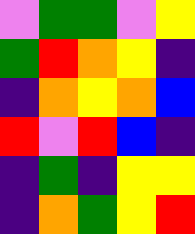[["violet", "green", "green", "violet", "yellow"], ["green", "red", "orange", "yellow", "indigo"], ["indigo", "orange", "yellow", "orange", "blue"], ["red", "violet", "red", "blue", "indigo"], ["indigo", "green", "indigo", "yellow", "yellow"], ["indigo", "orange", "green", "yellow", "red"]]